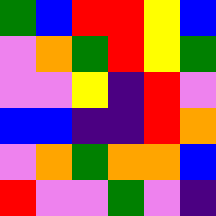[["green", "blue", "red", "red", "yellow", "blue"], ["violet", "orange", "green", "red", "yellow", "green"], ["violet", "violet", "yellow", "indigo", "red", "violet"], ["blue", "blue", "indigo", "indigo", "red", "orange"], ["violet", "orange", "green", "orange", "orange", "blue"], ["red", "violet", "violet", "green", "violet", "indigo"]]